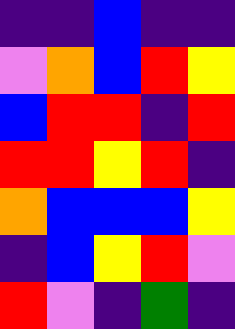[["indigo", "indigo", "blue", "indigo", "indigo"], ["violet", "orange", "blue", "red", "yellow"], ["blue", "red", "red", "indigo", "red"], ["red", "red", "yellow", "red", "indigo"], ["orange", "blue", "blue", "blue", "yellow"], ["indigo", "blue", "yellow", "red", "violet"], ["red", "violet", "indigo", "green", "indigo"]]